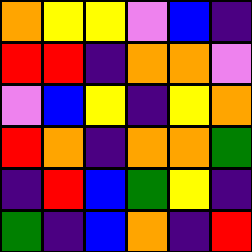[["orange", "yellow", "yellow", "violet", "blue", "indigo"], ["red", "red", "indigo", "orange", "orange", "violet"], ["violet", "blue", "yellow", "indigo", "yellow", "orange"], ["red", "orange", "indigo", "orange", "orange", "green"], ["indigo", "red", "blue", "green", "yellow", "indigo"], ["green", "indigo", "blue", "orange", "indigo", "red"]]